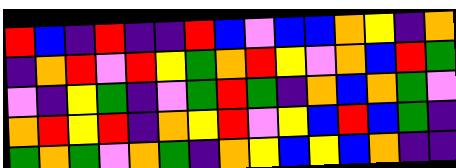[["red", "blue", "indigo", "red", "indigo", "indigo", "red", "blue", "violet", "blue", "blue", "orange", "yellow", "indigo", "orange"], ["indigo", "orange", "red", "violet", "red", "yellow", "green", "orange", "red", "yellow", "violet", "orange", "blue", "red", "green"], ["violet", "indigo", "yellow", "green", "indigo", "violet", "green", "red", "green", "indigo", "orange", "blue", "orange", "green", "violet"], ["orange", "red", "yellow", "red", "indigo", "orange", "yellow", "red", "violet", "yellow", "blue", "red", "blue", "green", "indigo"], ["green", "orange", "green", "violet", "orange", "green", "indigo", "orange", "yellow", "blue", "yellow", "blue", "orange", "indigo", "indigo"]]